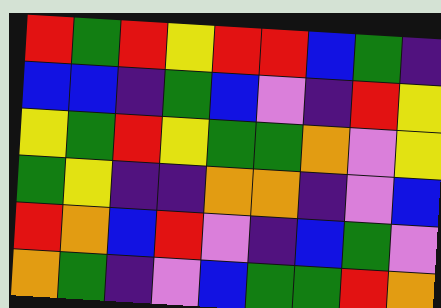[["red", "green", "red", "yellow", "red", "red", "blue", "green", "indigo"], ["blue", "blue", "indigo", "green", "blue", "violet", "indigo", "red", "yellow"], ["yellow", "green", "red", "yellow", "green", "green", "orange", "violet", "yellow"], ["green", "yellow", "indigo", "indigo", "orange", "orange", "indigo", "violet", "blue"], ["red", "orange", "blue", "red", "violet", "indigo", "blue", "green", "violet"], ["orange", "green", "indigo", "violet", "blue", "green", "green", "red", "orange"]]